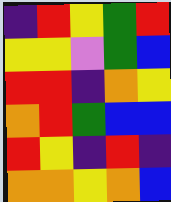[["indigo", "red", "yellow", "green", "red"], ["yellow", "yellow", "violet", "green", "blue"], ["red", "red", "indigo", "orange", "yellow"], ["orange", "red", "green", "blue", "blue"], ["red", "yellow", "indigo", "red", "indigo"], ["orange", "orange", "yellow", "orange", "blue"]]